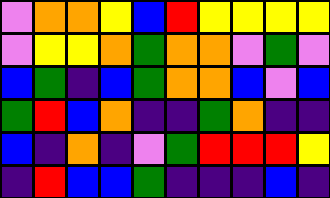[["violet", "orange", "orange", "yellow", "blue", "red", "yellow", "yellow", "yellow", "yellow"], ["violet", "yellow", "yellow", "orange", "green", "orange", "orange", "violet", "green", "violet"], ["blue", "green", "indigo", "blue", "green", "orange", "orange", "blue", "violet", "blue"], ["green", "red", "blue", "orange", "indigo", "indigo", "green", "orange", "indigo", "indigo"], ["blue", "indigo", "orange", "indigo", "violet", "green", "red", "red", "red", "yellow"], ["indigo", "red", "blue", "blue", "green", "indigo", "indigo", "indigo", "blue", "indigo"]]